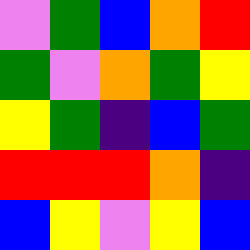[["violet", "green", "blue", "orange", "red"], ["green", "violet", "orange", "green", "yellow"], ["yellow", "green", "indigo", "blue", "green"], ["red", "red", "red", "orange", "indigo"], ["blue", "yellow", "violet", "yellow", "blue"]]